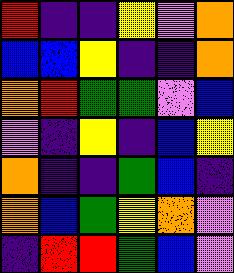[["red", "indigo", "indigo", "yellow", "violet", "orange"], ["blue", "blue", "yellow", "indigo", "indigo", "orange"], ["orange", "red", "green", "green", "violet", "blue"], ["violet", "indigo", "yellow", "indigo", "blue", "yellow"], ["orange", "indigo", "indigo", "green", "blue", "indigo"], ["orange", "blue", "green", "yellow", "orange", "violet"], ["indigo", "red", "red", "green", "blue", "violet"]]